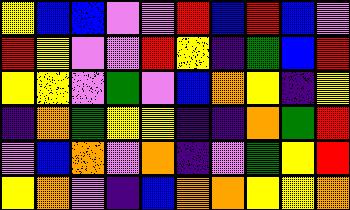[["yellow", "blue", "blue", "violet", "violet", "red", "blue", "red", "blue", "violet"], ["red", "yellow", "violet", "violet", "red", "yellow", "indigo", "green", "blue", "red"], ["yellow", "yellow", "violet", "green", "violet", "blue", "orange", "yellow", "indigo", "yellow"], ["indigo", "orange", "green", "yellow", "yellow", "indigo", "indigo", "orange", "green", "red"], ["violet", "blue", "orange", "violet", "orange", "indigo", "violet", "green", "yellow", "red"], ["yellow", "orange", "violet", "indigo", "blue", "orange", "orange", "yellow", "yellow", "orange"]]